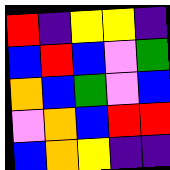[["red", "indigo", "yellow", "yellow", "indigo"], ["blue", "red", "blue", "violet", "green"], ["orange", "blue", "green", "violet", "blue"], ["violet", "orange", "blue", "red", "red"], ["blue", "orange", "yellow", "indigo", "indigo"]]